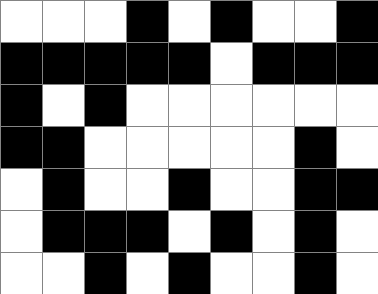[["white", "white", "white", "black", "white", "black", "white", "white", "black"], ["black", "black", "black", "black", "black", "white", "black", "black", "black"], ["black", "white", "black", "white", "white", "white", "white", "white", "white"], ["black", "black", "white", "white", "white", "white", "white", "black", "white"], ["white", "black", "white", "white", "black", "white", "white", "black", "black"], ["white", "black", "black", "black", "white", "black", "white", "black", "white"], ["white", "white", "black", "white", "black", "white", "white", "black", "white"]]